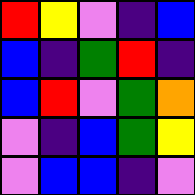[["red", "yellow", "violet", "indigo", "blue"], ["blue", "indigo", "green", "red", "indigo"], ["blue", "red", "violet", "green", "orange"], ["violet", "indigo", "blue", "green", "yellow"], ["violet", "blue", "blue", "indigo", "violet"]]